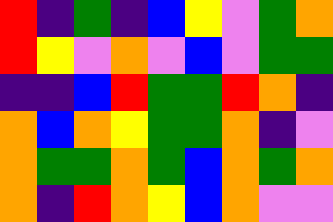[["red", "indigo", "green", "indigo", "blue", "yellow", "violet", "green", "orange"], ["red", "yellow", "violet", "orange", "violet", "blue", "violet", "green", "green"], ["indigo", "indigo", "blue", "red", "green", "green", "red", "orange", "indigo"], ["orange", "blue", "orange", "yellow", "green", "green", "orange", "indigo", "violet"], ["orange", "green", "green", "orange", "green", "blue", "orange", "green", "orange"], ["orange", "indigo", "red", "orange", "yellow", "blue", "orange", "violet", "violet"]]